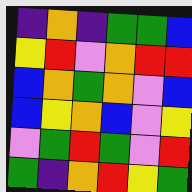[["indigo", "orange", "indigo", "green", "green", "blue"], ["yellow", "red", "violet", "orange", "red", "red"], ["blue", "orange", "green", "orange", "violet", "blue"], ["blue", "yellow", "orange", "blue", "violet", "yellow"], ["violet", "green", "red", "green", "violet", "red"], ["green", "indigo", "orange", "red", "yellow", "green"]]